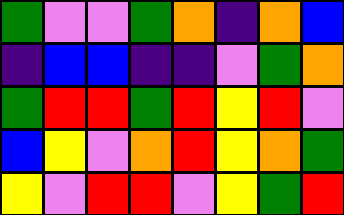[["green", "violet", "violet", "green", "orange", "indigo", "orange", "blue"], ["indigo", "blue", "blue", "indigo", "indigo", "violet", "green", "orange"], ["green", "red", "red", "green", "red", "yellow", "red", "violet"], ["blue", "yellow", "violet", "orange", "red", "yellow", "orange", "green"], ["yellow", "violet", "red", "red", "violet", "yellow", "green", "red"]]